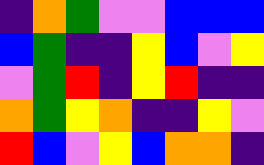[["indigo", "orange", "green", "violet", "violet", "blue", "blue", "blue"], ["blue", "green", "indigo", "indigo", "yellow", "blue", "violet", "yellow"], ["violet", "green", "red", "indigo", "yellow", "red", "indigo", "indigo"], ["orange", "green", "yellow", "orange", "indigo", "indigo", "yellow", "violet"], ["red", "blue", "violet", "yellow", "blue", "orange", "orange", "indigo"]]